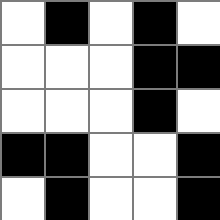[["white", "black", "white", "black", "white"], ["white", "white", "white", "black", "black"], ["white", "white", "white", "black", "white"], ["black", "black", "white", "white", "black"], ["white", "black", "white", "white", "black"]]